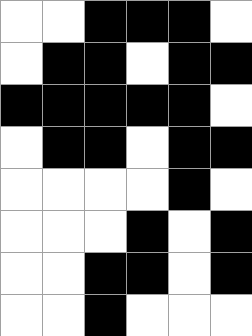[["white", "white", "black", "black", "black", "white"], ["white", "black", "black", "white", "black", "black"], ["black", "black", "black", "black", "black", "white"], ["white", "black", "black", "white", "black", "black"], ["white", "white", "white", "white", "black", "white"], ["white", "white", "white", "black", "white", "black"], ["white", "white", "black", "black", "white", "black"], ["white", "white", "black", "white", "white", "white"]]